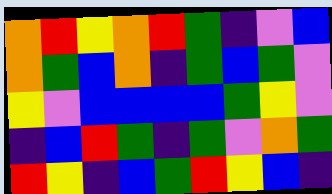[["orange", "red", "yellow", "orange", "red", "green", "indigo", "violet", "blue"], ["orange", "green", "blue", "orange", "indigo", "green", "blue", "green", "violet"], ["yellow", "violet", "blue", "blue", "blue", "blue", "green", "yellow", "violet"], ["indigo", "blue", "red", "green", "indigo", "green", "violet", "orange", "green"], ["red", "yellow", "indigo", "blue", "green", "red", "yellow", "blue", "indigo"]]